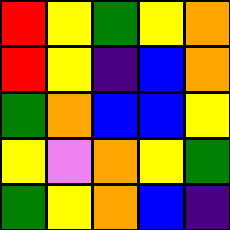[["red", "yellow", "green", "yellow", "orange"], ["red", "yellow", "indigo", "blue", "orange"], ["green", "orange", "blue", "blue", "yellow"], ["yellow", "violet", "orange", "yellow", "green"], ["green", "yellow", "orange", "blue", "indigo"]]